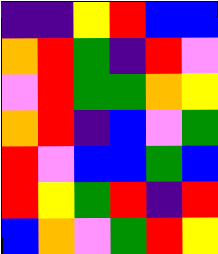[["indigo", "indigo", "yellow", "red", "blue", "blue"], ["orange", "red", "green", "indigo", "red", "violet"], ["violet", "red", "green", "green", "orange", "yellow"], ["orange", "red", "indigo", "blue", "violet", "green"], ["red", "violet", "blue", "blue", "green", "blue"], ["red", "yellow", "green", "red", "indigo", "red"], ["blue", "orange", "violet", "green", "red", "yellow"]]